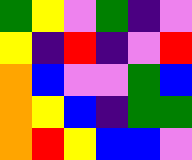[["green", "yellow", "violet", "green", "indigo", "violet"], ["yellow", "indigo", "red", "indigo", "violet", "red"], ["orange", "blue", "violet", "violet", "green", "blue"], ["orange", "yellow", "blue", "indigo", "green", "green"], ["orange", "red", "yellow", "blue", "blue", "violet"]]